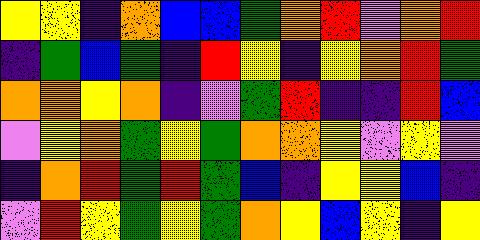[["yellow", "yellow", "indigo", "orange", "blue", "blue", "green", "orange", "red", "violet", "orange", "red"], ["indigo", "green", "blue", "green", "indigo", "red", "yellow", "indigo", "yellow", "orange", "red", "green"], ["orange", "orange", "yellow", "orange", "indigo", "violet", "green", "red", "indigo", "indigo", "red", "blue"], ["violet", "yellow", "orange", "green", "yellow", "green", "orange", "orange", "yellow", "violet", "yellow", "violet"], ["indigo", "orange", "red", "green", "red", "green", "blue", "indigo", "yellow", "yellow", "blue", "indigo"], ["violet", "red", "yellow", "green", "yellow", "green", "orange", "yellow", "blue", "yellow", "indigo", "yellow"]]